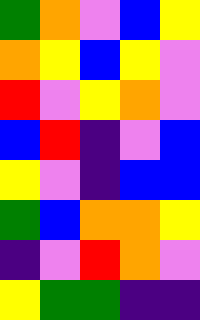[["green", "orange", "violet", "blue", "yellow"], ["orange", "yellow", "blue", "yellow", "violet"], ["red", "violet", "yellow", "orange", "violet"], ["blue", "red", "indigo", "violet", "blue"], ["yellow", "violet", "indigo", "blue", "blue"], ["green", "blue", "orange", "orange", "yellow"], ["indigo", "violet", "red", "orange", "violet"], ["yellow", "green", "green", "indigo", "indigo"]]